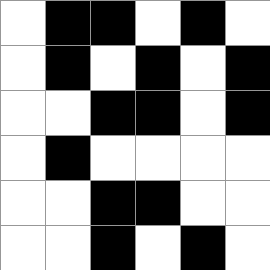[["white", "black", "black", "white", "black", "white"], ["white", "black", "white", "black", "white", "black"], ["white", "white", "black", "black", "white", "black"], ["white", "black", "white", "white", "white", "white"], ["white", "white", "black", "black", "white", "white"], ["white", "white", "black", "white", "black", "white"]]